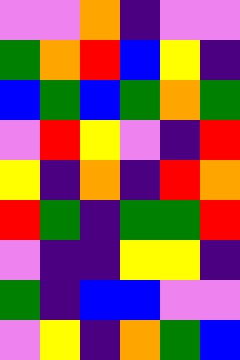[["violet", "violet", "orange", "indigo", "violet", "violet"], ["green", "orange", "red", "blue", "yellow", "indigo"], ["blue", "green", "blue", "green", "orange", "green"], ["violet", "red", "yellow", "violet", "indigo", "red"], ["yellow", "indigo", "orange", "indigo", "red", "orange"], ["red", "green", "indigo", "green", "green", "red"], ["violet", "indigo", "indigo", "yellow", "yellow", "indigo"], ["green", "indigo", "blue", "blue", "violet", "violet"], ["violet", "yellow", "indigo", "orange", "green", "blue"]]